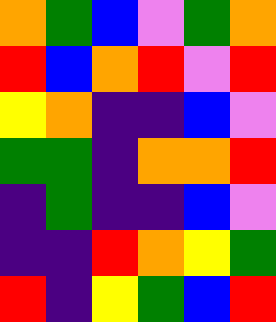[["orange", "green", "blue", "violet", "green", "orange"], ["red", "blue", "orange", "red", "violet", "red"], ["yellow", "orange", "indigo", "indigo", "blue", "violet"], ["green", "green", "indigo", "orange", "orange", "red"], ["indigo", "green", "indigo", "indigo", "blue", "violet"], ["indigo", "indigo", "red", "orange", "yellow", "green"], ["red", "indigo", "yellow", "green", "blue", "red"]]